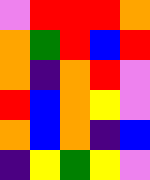[["violet", "red", "red", "red", "orange"], ["orange", "green", "red", "blue", "red"], ["orange", "indigo", "orange", "red", "violet"], ["red", "blue", "orange", "yellow", "violet"], ["orange", "blue", "orange", "indigo", "blue"], ["indigo", "yellow", "green", "yellow", "violet"]]